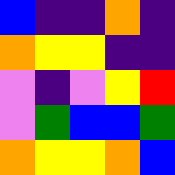[["blue", "indigo", "indigo", "orange", "indigo"], ["orange", "yellow", "yellow", "indigo", "indigo"], ["violet", "indigo", "violet", "yellow", "red"], ["violet", "green", "blue", "blue", "green"], ["orange", "yellow", "yellow", "orange", "blue"]]